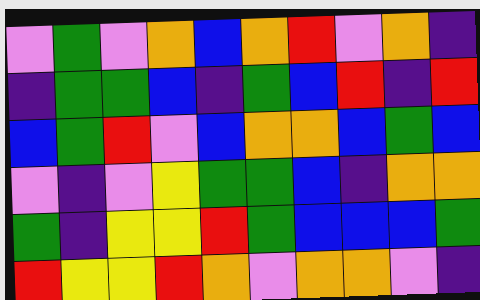[["violet", "green", "violet", "orange", "blue", "orange", "red", "violet", "orange", "indigo"], ["indigo", "green", "green", "blue", "indigo", "green", "blue", "red", "indigo", "red"], ["blue", "green", "red", "violet", "blue", "orange", "orange", "blue", "green", "blue"], ["violet", "indigo", "violet", "yellow", "green", "green", "blue", "indigo", "orange", "orange"], ["green", "indigo", "yellow", "yellow", "red", "green", "blue", "blue", "blue", "green"], ["red", "yellow", "yellow", "red", "orange", "violet", "orange", "orange", "violet", "indigo"]]